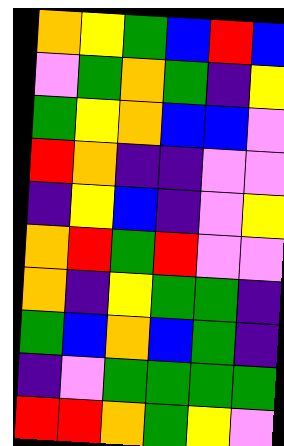[["orange", "yellow", "green", "blue", "red", "blue"], ["violet", "green", "orange", "green", "indigo", "yellow"], ["green", "yellow", "orange", "blue", "blue", "violet"], ["red", "orange", "indigo", "indigo", "violet", "violet"], ["indigo", "yellow", "blue", "indigo", "violet", "yellow"], ["orange", "red", "green", "red", "violet", "violet"], ["orange", "indigo", "yellow", "green", "green", "indigo"], ["green", "blue", "orange", "blue", "green", "indigo"], ["indigo", "violet", "green", "green", "green", "green"], ["red", "red", "orange", "green", "yellow", "violet"]]